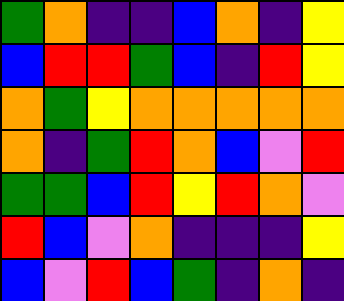[["green", "orange", "indigo", "indigo", "blue", "orange", "indigo", "yellow"], ["blue", "red", "red", "green", "blue", "indigo", "red", "yellow"], ["orange", "green", "yellow", "orange", "orange", "orange", "orange", "orange"], ["orange", "indigo", "green", "red", "orange", "blue", "violet", "red"], ["green", "green", "blue", "red", "yellow", "red", "orange", "violet"], ["red", "blue", "violet", "orange", "indigo", "indigo", "indigo", "yellow"], ["blue", "violet", "red", "blue", "green", "indigo", "orange", "indigo"]]